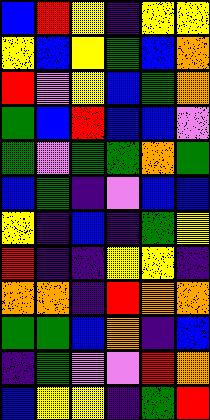[["blue", "red", "yellow", "indigo", "yellow", "yellow"], ["yellow", "blue", "yellow", "green", "blue", "orange"], ["red", "violet", "yellow", "blue", "green", "orange"], ["green", "blue", "red", "blue", "blue", "violet"], ["green", "violet", "green", "green", "orange", "green"], ["blue", "green", "indigo", "violet", "blue", "blue"], ["yellow", "indigo", "blue", "indigo", "green", "yellow"], ["red", "indigo", "indigo", "yellow", "yellow", "indigo"], ["orange", "orange", "indigo", "red", "orange", "orange"], ["green", "green", "blue", "orange", "indigo", "blue"], ["indigo", "green", "violet", "violet", "red", "orange"], ["blue", "yellow", "yellow", "indigo", "green", "red"]]